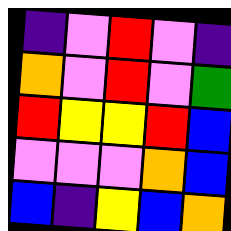[["indigo", "violet", "red", "violet", "indigo"], ["orange", "violet", "red", "violet", "green"], ["red", "yellow", "yellow", "red", "blue"], ["violet", "violet", "violet", "orange", "blue"], ["blue", "indigo", "yellow", "blue", "orange"]]